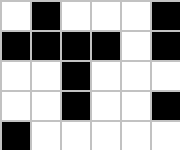[["white", "black", "white", "white", "white", "black"], ["black", "black", "black", "black", "white", "black"], ["white", "white", "black", "white", "white", "white"], ["white", "white", "black", "white", "white", "black"], ["black", "white", "white", "white", "white", "white"]]